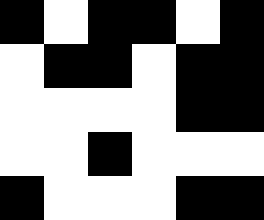[["black", "white", "black", "black", "white", "black"], ["white", "black", "black", "white", "black", "black"], ["white", "white", "white", "white", "black", "black"], ["white", "white", "black", "white", "white", "white"], ["black", "white", "white", "white", "black", "black"]]